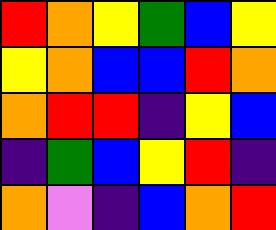[["red", "orange", "yellow", "green", "blue", "yellow"], ["yellow", "orange", "blue", "blue", "red", "orange"], ["orange", "red", "red", "indigo", "yellow", "blue"], ["indigo", "green", "blue", "yellow", "red", "indigo"], ["orange", "violet", "indigo", "blue", "orange", "red"]]